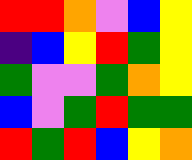[["red", "red", "orange", "violet", "blue", "yellow"], ["indigo", "blue", "yellow", "red", "green", "yellow"], ["green", "violet", "violet", "green", "orange", "yellow"], ["blue", "violet", "green", "red", "green", "green"], ["red", "green", "red", "blue", "yellow", "orange"]]